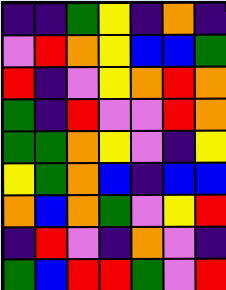[["indigo", "indigo", "green", "yellow", "indigo", "orange", "indigo"], ["violet", "red", "orange", "yellow", "blue", "blue", "green"], ["red", "indigo", "violet", "yellow", "orange", "red", "orange"], ["green", "indigo", "red", "violet", "violet", "red", "orange"], ["green", "green", "orange", "yellow", "violet", "indigo", "yellow"], ["yellow", "green", "orange", "blue", "indigo", "blue", "blue"], ["orange", "blue", "orange", "green", "violet", "yellow", "red"], ["indigo", "red", "violet", "indigo", "orange", "violet", "indigo"], ["green", "blue", "red", "red", "green", "violet", "red"]]